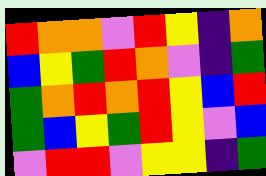[["red", "orange", "orange", "violet", "red", "yellow", "indigo", "orange"], ["blue", "yellow", "green", "red", "orange", "violet", "indigo", "green"], ["green", "orange", "red", "orange", "red", "yellow", "blue", "red"], ["green", "blue", "yellow", "green", "red", "yellow", "violet", "blue"], ["violet", "red", "red", "violet", "yellow", "yellow", "indigo", "green"]]